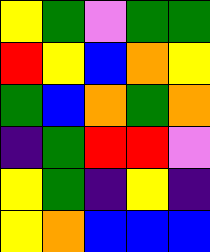[["yellow", "green", "violet", "green", "green"], ["red", "yellow", "blue", "orange", "yellow"], ["green", "blue", "orange", "green", "orange"], ["indigo", "green", "red", "red", "violet"], ["yellow", "green", "indigo", "yellow", "indigo"], ["yellow", "orange", "blue", "blue", "blue"]]